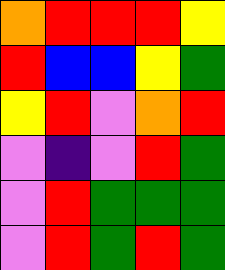[["orange", "red", "red", "red", "yellow"], ["red", "blue", "blue", "yellow", "green"], ["yellow", "red", "violet", "orange", "red"], ["violet", "indigo", "violet", "red", "green"], ["violet", "red", "green", "green", "green"], ["violet", "red", "green", "red", "green"]]